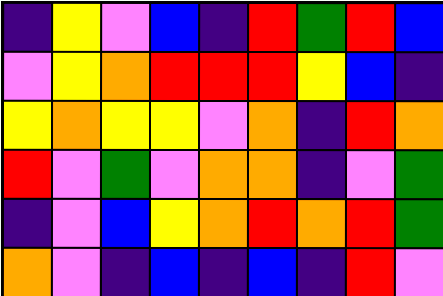[["indigo", "yellow", "violet", "blue", "indigo", "red", "green", "red", "blue"], ["violet", "yellow", "orange", "red", "red", "red", "yellow", "blue", "indigo"], ["yellow", "orange", "yellow", "yellow", "violet", "orange", "indigo", "red", "orange"], ["red", "violet", "green", "violet", "orange", "orange", "indigo", "violet", "green"], ["indigo", "violet", "blue", "yellow", "orange", "red", "orange", "red", "green"], ["orange", "violet", "indigo", "blue", "indigo", "blue", "indigo", "red", "violet"]]